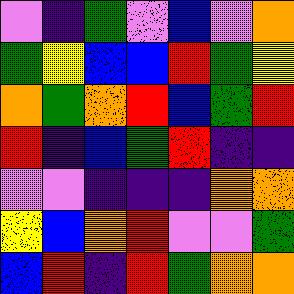[["violet", "indigo", "green", "violet", "blue", "violet", "orange"], ["green", "yellow", "blue", "blue", "red", "green", "yellow"], ["orange", "green", "orange", "red", "blue", "green", "red"], ["red", "indigo", "blue", "green", "red", "indigo", "indigo"], ["violet", "violet", "indigo", "indigo", "indigo", "orange", "orange"], ["yellow", "blue", "orange", "red", "violet", "violet", "green"], ["blue", "red", "indigo", "red", "green", "orange", "orange"]]